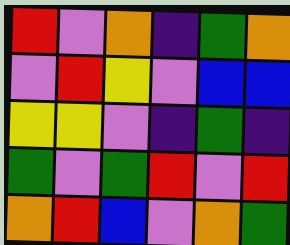[["red", "violet", "orange", "indigo", "green", "orange"], ["violet", "red", "yellow", "violet", "blue", "blue"], ["yellow", "yellow", "violet", "indigo", "green", "indigo"], ["green", "violet", "green", "red", "violet", "red"], ["orange", "red", "blue", "violet", "orange", "green"]]